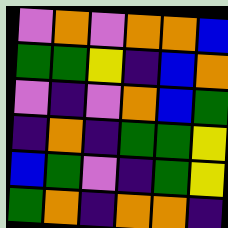[["violet", "orange", "violet", "orange", "orange", "blue"], ["green", "green", "yellow", "indigo", "blue", "orange"], ["violet", "indigo", "violet", "orange", "blue", "green"], ["indigo", "orange", "indigo", "green", "green", "yellow"], ["blue", "green", "violet", "indigo", "green", "yellow"], ["green", "orange", "indigo", "orange", "orange", "indigo"]]